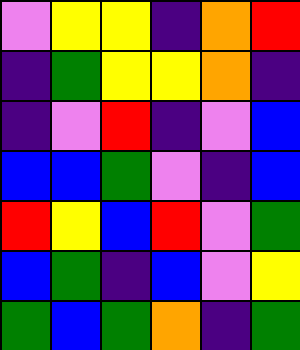[["violet", "yellow", "yellow", "indigo", "orange", "red"], ["indigo", "green", "yellow", "yellow", "orange", "indigo"], ["indigo", "violet", "red", "indigo", "violet", "blue"], ["blue", "blue", "green", "violet", "indigo", "blue"], ["red", "yellow", "blue", "red", "violet", "green"], ["blue", "green", "indigo", "blue", "violet", "yellow"], ["green", "blue", "green", "orange", "indigo", "green"]]